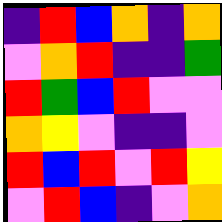[["indigo", "red", "blue", "orange", "indigo", "orange"], ["violet", "orange", "red", "indigo", "indigo", "green"], ["red", "green", "blue", "red", "violet", "violet"], ["orange", "yellow", "violet", "indigo", "indigo", "violet"], ["red", "blue", "red", "violet", "red", "yellow"], ["violet", "red", "blue", "indigo", "violet", "orange"]]